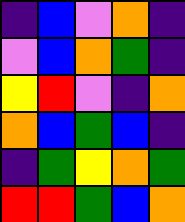[["indigo", "blue", "violet", "orange", "indigo"], ["violet", "blue", "orange", "green", "indigo"], ["yellow", "red", "violet", "indigo", "orange"], ["orange", "blue", "green", "blue", "indigo"], ["indigo", "green", "yellow", "orange", "green"], ["red", "red", "green", "blue", "orange"]]